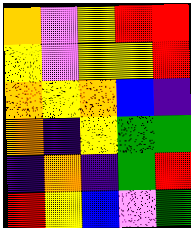[["orange", "violet", "yellow", "red", "red"], ["yellow", "violet", "yellow", "yellow", "red"], ["orange", "yellow", "orange", "blue", "indigo"], ["orange", "indigo", "yellow", "green", "green"], ["indigo", "orange", "indigo", "green", "red"], ["red", "yellow", "blue", "violet", "green"]]